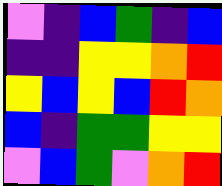[["violet", "indigo", "blue", "green", "indigo", "blue"], ["indigo", "indigo", "yellow", "yellow", "orange", "red"], ["yellow", "blue", "yellow", "blue", "red", "orange"], ["blue", "indigo", "green", "green", "yellow", "yellow"], ["violet", "blue", "green", "violet", "orange", "red"]]